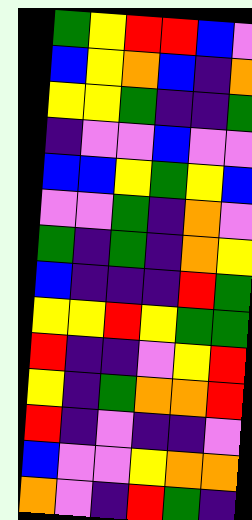[["green", "yellow", "red", "red", "blue", "violet"], ["blue", "yellow", "orange", "blue", "indigo", "orange"], ["yellow", "yellow", "green", "indigo", "indigo", "green"], ["indigo", "violet", "violet", "blue", "violet", "violet"], ["blue", "blue", "yellow", "green", "yellow", "blue"], ["violet", "violet", "green", "indigo", "orange", "violet"], ["green", "indigo", "green", "indigo", "orange", "yellow"], ["blue", "indigo", "indigo", "indigo", "red", "green"], ["yellow", "yellow", "red", "yellow", "green", "green"], ["red", "indigo", "indigo", "violet", "yellow", "red"], ["yellow", "indigo", "green", "orange", "orange", "red"], ["red", "indigo", "violet", "indigo", "indigo", "violet"], ["blue", "violet", "violet", "yellow", "orange", "orange"], ["orange", "violet", "indigo", "red", "green", "indigo"]]